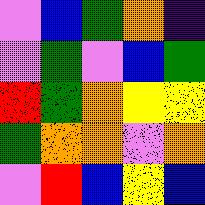[["violet", "blue", "green", "orange", "indigo"], ["violet", "green", "violet", "blue", "green"], ["red", "green", "orange", "yellow", "yellow"], ["green", "orange", "orange", "violet", "orange"], ["violet", "red", "blue", "yellow", "blue"]]